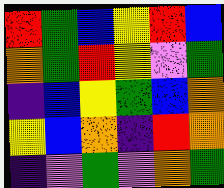[["red", "green", "blue", "yellow", "red", "blue"], ["orange", "green", "red", "yellow", "violet", "green"], ["indigo", "blue", "yellow", "green", "blue", "orange"], ["yellow", "blue", "orange", "indigo", "red", "orange"], ["indigo", "violet", "green", "violet", "orange", "green"]]